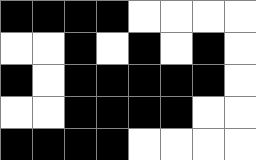[["black", "black", "black", "black", "white", "white", "white", "white"], ["white", "white", "black", "white", "black", "white", "black", "white"], ["black", "white", "black", "black", "black", "black", "black", "white"], ["white", "white", "black", "black", "black", "black", "white", "white"], ["black", "black", "black", "black", "white", "white", "white", "white"]]